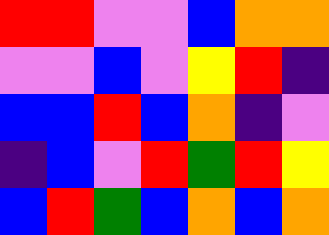[["red", "red", "violet", "violet", "blue", "orange", "orange"], ["violet", "violet", "blue", "violet", "yellow", "red", "indigo"], ["blue", "blue", "red", "blue", "orange", "indigo", "violet"], ["indigo", "blue", "violet", "red", "green", "red", "yellow"], ["blue", "red", "green", "blue", "orange", "blue", "orange"]]